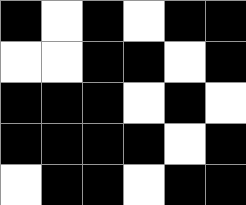[["black", "white", "black", "white", "black", "black"], ["white", "white", "black", "black", "white", "black"], ["black", "black", "black", "white", "black", "white"], ["black", "black", "black", "black", "white", "black"], ["white", "black", "black", "white", "black", "black"]]